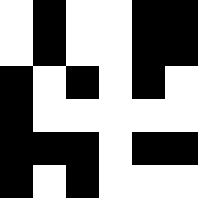[["white", "black", "white", "white", "black", "black"], ["white", "black", "white", "white", "black", "black"], ["black", "white", "black", "white", "black", "white"], ["black", "white", "white", "white", "white", "white"], ["black", "black", "black", "white", "black", "black"], ["black", "white", "black", "white", "white", "white"]]